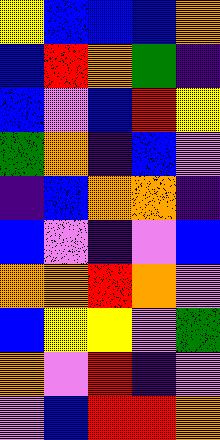[["yellow", "blue", "blue", "blue", "orange"], ["blue", "red", "orange", "green", "indigo"], ["blue", "violet", "blue", "red", "yellow"], ["green", "orange", "indigo", "blue", "violet"], ["indigo", "blue", "orange", "orange", "indigo"], ["blue", "violet", "indigo", "violet", "blue"], ["orange", "orange", "red", "orange", "violet"], ["blue", "yellow", "yellow", "violet", "green"], ["orange", "violet", "red", "indigo", "violet"], ["violet", "blue", "red", "red", "orange"]]